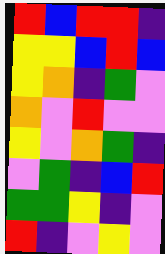[["red", "blue", "red", "red", "indigo"], ["yellow", "yellow", "blue", "red", "blue"], ["yellow", "orange", "indigo", "green", "violet"], ["orange", "violet", "red", "violet", "violet"], ["yellow", "violet", "orange", "green", "indigo"], ["violet", "green", "indigo", "blue", "red"], ["green", "green", "yellow", "indigo", "violet"], ["red", "indigo", "violet", "yellow", "violet"]]